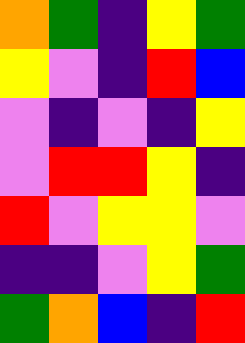[["orange", "green", "indigo", "yellow", "green"], ["yellow", "violet", "indigo", "red", "blue"], ["violet", "indigo", "violet", "indigo", "yellow"], ["violet", "red", "red", "yellow", "indigo"], ["red", "violet", "yellow", "yellow", "violet"], ["indigo", "indigo", "violet", "yellow", "green"], ["green", "orange", "blue", "indigo", "red"]]